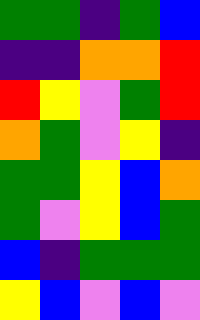[["green", "green", "indigo", "green", "blue"], ["indigo", "indigo", "orange", "orange", "red"], ["red", "yellow", "violet", "green", "red"], ["orange", "green", "violet", "yellow", "indigo"], ["green", "green", "yellow", "blue", "orange"], ["green", "violet", "yellow", "blue", "green"], ["blue", "indigo", "green", "green", "green"], ["yellow", "blue", "violet", "blue", "violet"]]